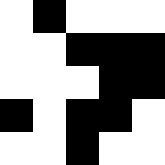[["white", "black", "white", "white", "white"], ["white", "white", "black", "black", "black"], ["white", "white", "white", "black", "black"], ["black", "white", "black", "black", "white"], ["white", "white", "black", "white", "white"]]